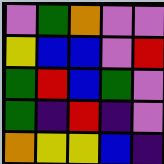[["violet", "green", "orange", "violet", "violet"], ["yellow", "blue", "blue", "violet", "red"], ["green", "red", "blue", "green", "violet"], ["green", "indigo", "red", "indigo", "violet"], ["orange", "yellow", "yellow", "blue", "indigo"]]